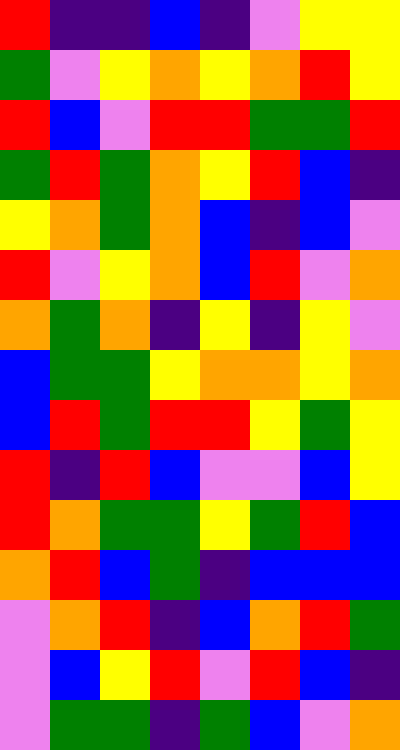[["red", "indigo", "indigo", "blue", "indigo", "violet", "yellow", "yellow"], ["green", "violet", "yellow", "orange", "yellow", "orange", "red", "yellow"], ["red", "blue", "violet", "red", "red", "green", "green", "red"], ["green", "red", "green", "orange", "yellow", "red", "blue", "indigo"], ["yellow", "orange", "green", "orange", "blue", "indigo", "blue", "violet"], ["red", "violet", "yellow", "orange", "blue", "red", "violet", "orange"], ["orange", "green", "orange", "indigo", "yellow", "indigo", "yellow", "violet"], ["blue", "green", "green", "yellow", "orange", "orange", "yellow", "orange"], ["blue", "red", "green", "red", "red", "yellow", "green", "yellow"], ["red", "indigo", "red", "blue", "violet", "violet", "blue", "yellow"], ["red", "orange", "green", "green", "yellow", "green", "red", "blue"], ["orange", "red", "blue", "green", "indigo", "blue", "blue", "blue"], ["violet", "orange", "red", "indigo", "blue", "orange", "red", "green"], ["violet", "blue", "yellow", "red", "violet", "red", "blue", "indigo"], ["violet", "green", "green", "indigo", "green", "blue", "violet", "orange"]]